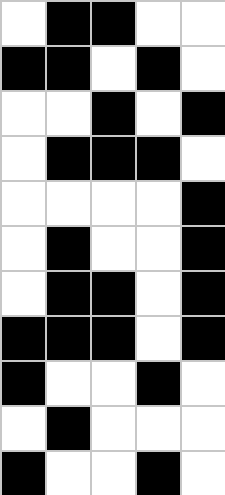[["white", "black", "black", "white", "white"], ["black", "black", "white", "black", "white"], ["white", "white", "black", "white", "black"], ["white", "black", "black", "black", "white"], ["white", "white", "white", "white", "black"], ["white", "black", "white", "white", "black"], ["white", "black", "black", "white", "black"], ["black", "black", "black", "white", "black"], ["black", "white", "white", "black", "white"], ["white", "black", "white", "white", "white"], ["black", "white", "white", "black", "white"]]